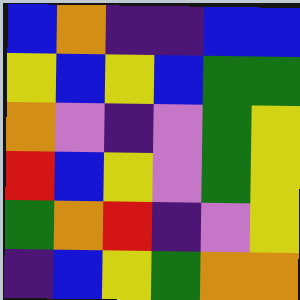[["blue", "orange", "indigo", "indigo", "blue", "blue"], ["yellow", "blue", "yellow", "blue", "green", "green"], ["orange", "violet", "indigo", "violet", "green", "yellow"], ["red", "blue", "yellow", "violet", "green", "yellow"], ["green", "orange", "red", "indigo", "violet", "yellow"], ["indigo", "blue", "yellow", "green", "orange", "orange"]]